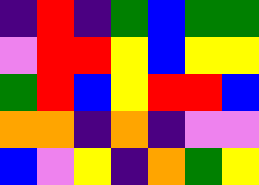[["indigo", "red", "indigo", "green", "blue", "green", "green"], ["violet", "red", "red", "yellow", "blue", "yellow", "yellow"], ["green", "red", "blue", "yellow", "red", "red", "blue"], ["orange", "orange", "indigo", "orange", "indigo", "violet", "violet"], ["blue", "violet", "yellow", "indigo", "orange", "green", "yellow"]]